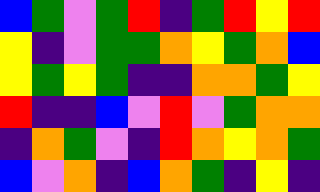[["blue", "green", "violet", "green", "red", "indigo", "green", "red", "yellow", "red"], ["yellow", "indigo", "violet", "green", "green", "orange", "yellow", "green", "orange", "blue"], ["yellow", "green", "yellow", "green", "indigo", "indigo", "orange", "orange", "green", "yellow"], ["red", "indigo", "indigo", "blue", "violet", "red", "violet", "green", "orange", "orange"], ["indigo", "orange", "green", "violet", "indigo", "red", "orange", "yellow", "orange", "green"], ["blue", "violet", "orange", "indigo", "blue", "orange", "green", "indigo", "yellow", "indigo"]]